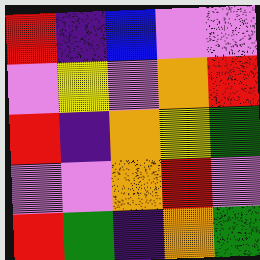[["red", "indigo", "blue", "violet", "violet"], ["violet", "yellow", "violet", "orange", "red"], ["red", "indigo", "orange", "yellow", "green"], ["violet", "violet", "orange", "red", "violet"], ["red", "green", "indigo", "orange", "green"]]